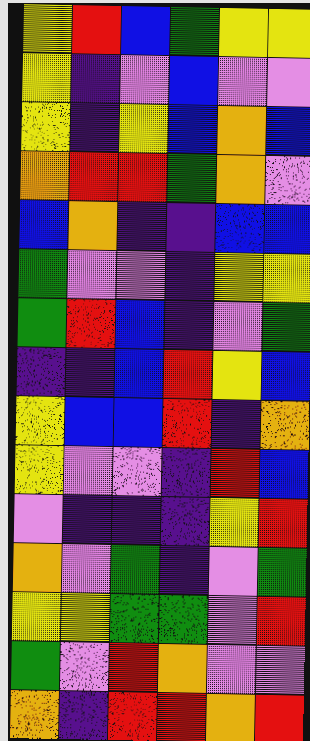[["yellow", "red", "blue", "green", "yellow", "yellow"], ["yellow", "indigo", "violet", "blue", "violet", "violet"], ["yellow", "indigo", "yellow", "blue", "orange", "blue"], ["orange", "red", "red", "green", "orange", "violet"], ["blue", "orange", "indigo", "indigo", "blue", "blue"], ["green", "violet", "violet", "indigo", "yellow", "yellow"], ["green", "red", "blue", "indigo", "violet", "green"], ["indigo", "indigo", "blue", "red", "yellow", "blue"], ["yellow", "blue", "blue", "red", "indigo", "orange"], ["yellow", "violet", "violet", "indigo", "red", "blue"], ["violet", "indigo", "indigo", "indigo", "yellow", "red"], ["orange", "violet", "green", "indigo", "violet", "green"], ["yellow", "yellow", "green", "green", "violet", "red"], ["green", "violet", "red", "orange", "violet", "violet"], ["orange", "indigo", "red", "red", "orange", "red"]]